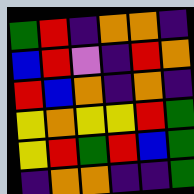[["green", "red", "indigo", "orange", "orange", "indigo"], ["blue", "red", "violet", "indigo", "red", "orange"], ["red", "blue", "orange", "indigo", "orange", "indigo"], ["yellow", "orange", "yellow", "yellow", "red", "green"], ["yellow", "red", "green", "red", "blue", "green"], ["indigo", "orange", "orange", "indigo", "indigo", "green"]]